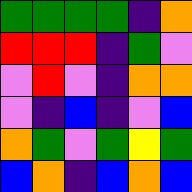[["green", "green", "green", "green", "indigo", "orange"], ["red", "red", "red", "indigo", "green", "violet"], ["violet", "red", "violet", "indigo", "orange", "orange"], ["violet", "indigo", "blue", "indigo", "violet", "blue"], ["orange", "green", "violet", "green", "yellow", "green"], ["blue", "orange", "indigo", "blue", "orange", "blue"]]